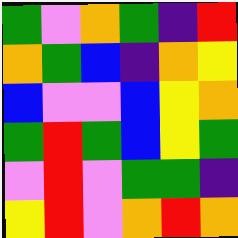[["green", "violet", "orange", "green", "indigo", "red"], ["orange", "green", "blue", "indigo", "orange", "yellow"], ["blue", "violet", "violet", "blue", "yellow", "orange"], ["green", "red", "green", "blue", "yellow", "green"], ["violet", "red", "violet", "green", "green", "indigo"], ["yellow", "red", "violet", "orange", "red", "orange"]]